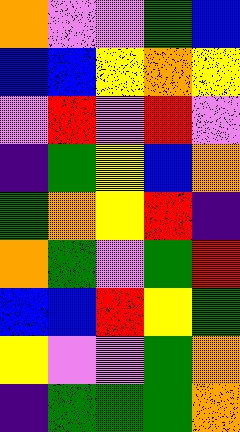[["orange", "violet", "violet", "green", "blue"], ["blue", "blue", "yellow", "orange", "yellow"], ["violet", "red", "violet", "red", "violet"], ["indigo", "green", "yellow", "blue", "orange"], ["green", "orange", "yellow", "red", "indigo"], ["orange", "green", "violet", "green", "red"], ["blue", "blue", "red", "yellow", "green"], ["yellow", "violet", "violet", "green", "orange"], ["indigo", "green", "green", "green", "orange"]]